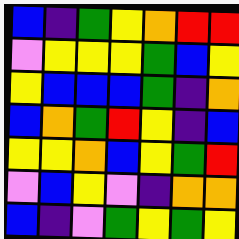[["blue", "indigo", "green", "yellow", "orange", "red", "red"], ["violet", "yellow", "yellow", "yellow", "green", "blue", "yellow"], ["yellow", "blue", "blue", "blue", "green", "indigo", "orange"], ["blue", "orange", "green", "red", "yellow", "indigo", "blue"], ["yellow", "yellow", "orange", "blue", "yellow", "green", "red"], ["violet", "blue", "yellow", "violet", "indigo", "orange", "orange"], ["blue", "indigo", "violet", "green", "yellow", "green", "yellow"]]